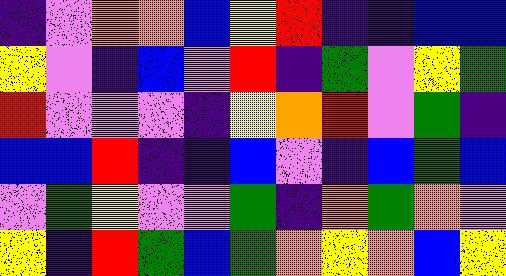[["indigo", "violet", "orange", "orange", "blue", "yellow", "red", "indigo", "indigo", "blue", "blue"], ["yellow", "violet", "indigo", "blue", "violet", "red", "indigo", "green", "violet", "yellow", "green"], ["red", "violet", "violet", "violet", "indigo", "yellow", "orange", "red", "violet", "green", "indigo"], ["blue", "blue", "red", "indigo", "indigo", "blue", "violet", "indigo", "blue", "green", "blue"], ["violet", "green", "yellow", "violet", "violet", "green", "indigo", "orange", "green", "orange", "violet"], ["yellow", "indigo", "red", "green", "blue", "green", "orange", "yellow", "orange", "blue", "yellow"]]